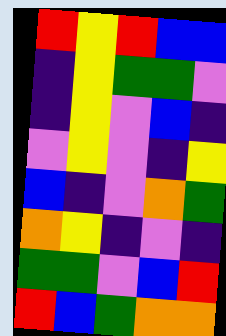[["red", "yellow", "red", "blue", "blue"], ["indigo", "yellow", "green", "green", "violet"], ["indigo", "yellow", "violet", "blue", "indigo"], ["violet", "yellow", "violet", "indigo", "yellow"], ["blue", "indigo", "violet", "orange", "green"], ["orange", "yellow", "indigo", "violet", "indigo"], ["green", "green", "violet", "blue", "red"], ["red", "blue", "green", "orange", "orange"]]